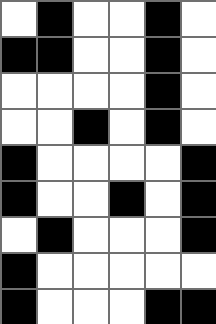[["white", "black", "white", "white", "black", "white"], ["black", "black", "white", "white", "black", "white"], ["white", "white", "white", "white", "black", "white"], ["white", "white", "black", "white", "black", "white"], ["black", "white", "white", "white", "white", "black"], ["black", "white", "white", "black", "white", "black"], ["white", "black", "white", "white", "white", "black"], ["black", "white", "white", "white", "white", "white"], ["black", "white", "white", "white", "black", "black"]]